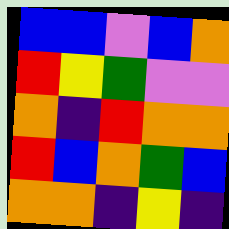[["blue", "blue", "violet", "blue", "orange"], ["red", "yellow", "green", "violet", "violet"], ["orange", "indigo", "red", "orange", "orange"], ["red", "blue", "orange", "green", "blue"], ["orange", "orange", "indigo", "yellow", "indigo"]]